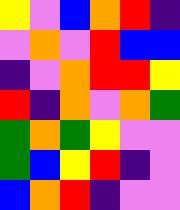[["yellow", "violet", "blue", "orange", "red", "indigo"], ["violet", "orange", "violet", "red", "blue", "blue"], ["indigo", "violet", "orange", "red", "red", "yellow"], ["red", "indigo", "orange", "violet", "orange", "green"], ["green", "orange", "green", "yellow", "violet", "violet"], ["green", "blue", "yellow", "red", "indigo", "violet"], ["blue", "orange", "red", "indigo", "violet", "violet"]]